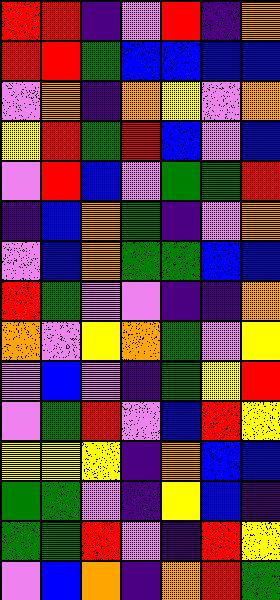[["red", "red", "indigo", "violet", "red", "indigo", "orange"], ["red", "red", "green", "blue", "blue", "blue", "blue"], ["violet", "orange", "indigo", "orange", "yellow", "violet", "orange"], ["yellow", "red", "green", "red", "blue", "violet", "blue"], ["violet", "red", "blue", "violet", "green", "green", "red"], ["indigo", "blue", "orange", "green", "indigo", "violet", "orange"], ["violet", "blue", "orange", "green", "green", "blue", "blue"], ["red", "green", "violet", "violet", "indigo", "indigo", "orange"], ["orange", "violet", "yellow", "orange", "green", "violet", "yellow"], ["violet", "blue", "violet", "indigo", "green", "yellow", "red"], ["violet", "green", "red", "violet", "blue", "red", "yellow"], ["yellow", "yellow", "yellow", "indigo", "orange", "blue", "blue"], ["green", "green", "violet", "indigo", "yellow", "blue", "indigo"], ["green", "green", "red", "violet", "indigo", "red", "yellow"], ["violet", "blue", "orange", "indigo", "orange", "red", "green"]]